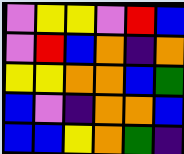[["violet", "yellow", "yellow", "violet", "red", "blue"], ["violet", "red", "blue", "orange", "indigo", "orange"], ["yellow", "yellow", "orange", "orange", "blue", "green"], ["blue", "violet", "indigo", "orange", "orange", "blue"], ["blue", "blue", "yellow", "orange", "green", "indigo"]]